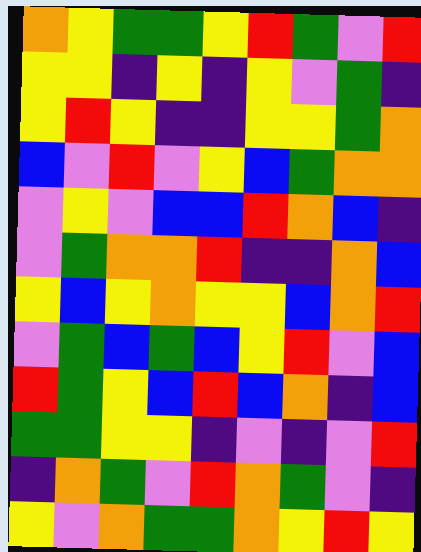[["orange", "yellow", "green", "green", "yellow", "red", "green", "violet", "red"], ["yellow", "yellow", "indigo", "yellow", "indigo", "yellow", "violet", "green", "indigo"], ["yellow", "red", "yellow", "indigo", "indigo", "yellow", "yellow", "green", "orange"], ["blue", "violet", "red", "violet", "yellow", "blue", "green", "orange", "orange"], ["violet", "yellow", "violet", "blue", "blue", "red", "orange", "blue", "indigo"], ["violet", "green", "orange", "orange", "red", "indigo", "indigo", "orange", "blue"], ["yellow", "blue", "yellow", "orange", "yellow", "yellow", "blue", "orange", "red"], ["violet", "green", "blue", "green", "blue", "yellow", "red", "violet", "blue"], ["red", "green", "yellow", "blue", "red", "blue", "orange", "indigo", "blue"], ["green", "green", "yellow", "yellow", "indigo", "violet", "indigo", "violet", "red"], ["indigo", "orange", "green", "violet", "red", "orange", "green", "violet", "indigo"], ["yellow", "violet", "orange", "green", "green", "orange", "yellow", "red", "yellow"]]